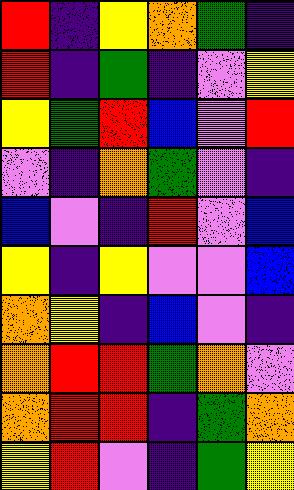[["red", "indigo", "yellow", "orange", "green", "indigo"], ["red", "indigo", "green", "indigo", "violet", "yellow"], ["yellow", "green", "red", "blue", "violet", "red"], ["violet", "indigo", "orange", "green", "violet", "indigo"], ["blue", "violet", "indigo", "red", "violet", "blue"], ["yellow", "indigo", "yellow", "violet", "violet", "blue"], ["orange", "yellow", "indigo", "blue", "violet", "indigo"], ["orange", "red", "red", "green", "orange", "violet"], ["orange", "red", "red", "indigo", "green", "orange"], ["yellow", "red", "violet", "indigo", "green", "yellow"]]